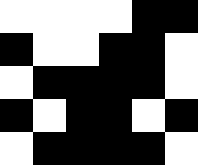[["white", "white", "white", "white", "black", "black"], ["black", "white", "white", "black", "black", "white"], ["white", "black", "black", "black", "black", "white"], ["black", "white", "black", "black", "white", "black"], ["white", "black", "black", "black", "black", "white"]]